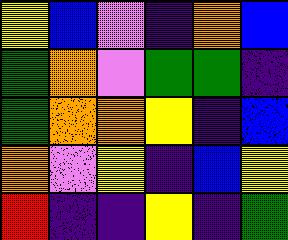[["yellow", "blue", "violet", "indigo", "orange", "blue"], ["green", "orange", "violet", "green", "green", "indigo"], ["green", "orange", "orange", "yellow", "indigo", "blue"], ["orange", "violet", "yellow", "indigo", "blue", "yellow"], ["red", "indigo", "indigo", "yellow", "indigo", "green"]]